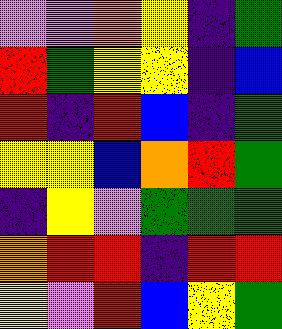[["violet", "violet", "orange", "yellow", "indigo", "green"], ["red", "green", "yellow", "yellow", "indigo", "blue"], ["red", "indigo", "red", "blue", "indigo", "green"], ["yellow", "yellow", "blue", "orange", "red", "green"], ["indigo", "yellow", "violet", "green", "green", "green"], ["orange", "red", "red", "indigo", "red", "red"], ["yellow", "violet", "red", "blue", "yellow", "green"]]